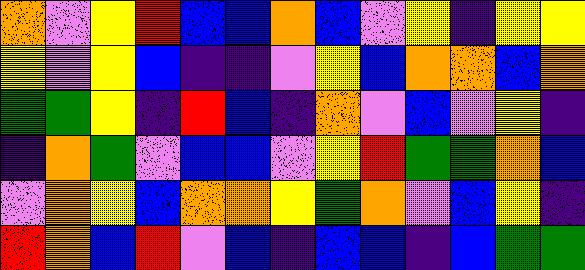[["orange", "violet", "yellow", "red", "blue", "blue", "orange", "blue", "violet", "yellow", "indigo", "yellow", "yellow"], ["yellow", "violet", "yellow", "blue", "indigo", "indigo", "violet", "yellow", "blue", "orange", "orange", "blue", "orange"], ["green", "green", "yellow", "indigo", "red", "blue", "indigo", "orange", "violet", "blue", "violet", "yellow", "indigo"], ["indigo", "orange", "green", "violet", "blue", "blue", "violet", "yellow", "red", "green", "green", "orange", "blue"], ["violet", "orange", "yellow", "blue", "orange", "orange", "yellow", "green", "orange", "violet", "blue", "yellow", "indigo"], ["red", "orange", "blue", "red", "violet", "blue", "indigo", "blue", "blue", "indigo", "blue", "green", "green"]]